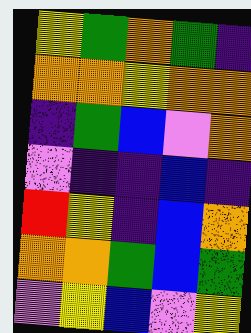[["yellow", "green", "orange", "green", "indigo"], ["orange", "orange", "yellow", "orange", "orange"], ["indigo", "green", "blue", "violet", "orange"], ["violet", "indigo", "indigo", "blue", "indigo"], ["red", "yellow", "indigo", "blue", "orange"], ["orange", "orange", "green", "blue", "green"], ["violet", "yellow", "blue", "violet", "yellow"]]